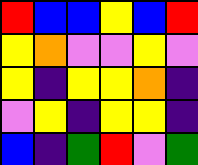[["red", "blue", "blue", "yellow", "blue", "red"], ["yellow", "orange", "violet", "violet", "yellow", "violet"], ["yellow", "indigo", "yellow", "yellow", "orange", "indigo"], ["violet", "yellow", "indigo", "yellow", "yellow", "indigo"], ["blue", "indigo", "green", "red", "violet", "green"]]